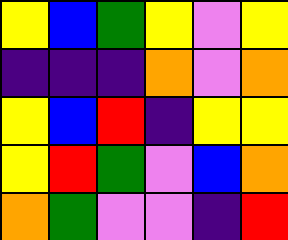[["yellow", "blue", "green", "yellow", "violet", "yellow"], ["indigo", "indigo", "indigo", "orange", "violet", "orange"], ["yellow", "blue", "red", "indigo", "yellow", "yellow"], ["yellow", "red", "green", "violet", "blue", "orange"], ["orange", "green", "violet", "violet", "indigo", "red"]]